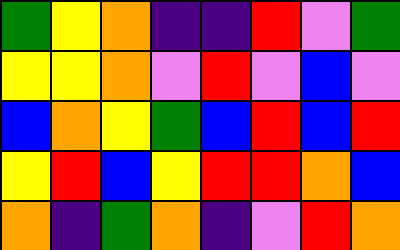[["green", "yellow", "orange", "indigo", "indigo", "red", "violet", "green"], ["yellow", "yellow", "orange", "violet", "red", "violet", "blue", "violet"], ["blue", "orange", "yellow", "green", "blue", "red", "blue", "red"], ["yellow", "red", "blue", "yellow", "red", "red", "orange", "blue"], ["orange", "indigo", "green", "orange", "indigo", "violet", "red", "orange"]]